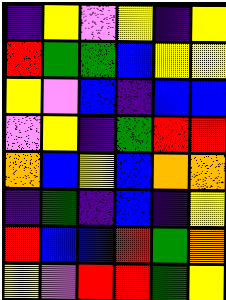[["indigo", "yellow", "violet", "yellow", "indigo", "yellow"], ["red", "green", "green", "blue", "yellow", "yellow"], ["yellow", "violet", "blue", "indigo", "blue", "blue"], ["violet", "yellow", "indigo", "green", "red", "red"], ["orange", "blue", "yellow", "blue", "orange", "orange"], ["indigo", "green", "indigo", "blue", "indigo", "yellow"], ["red", "blue", "blue", "red", "green", "orange"], ["yellow", "violet", "red", "red", "green", "yellow"]]